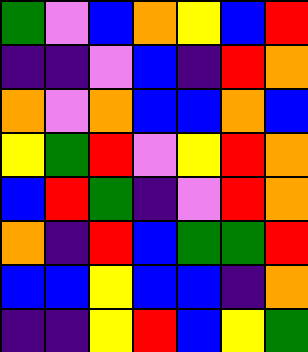[["green", "violet", "blue", "orange", "yellow", "blue", "red"], ["indigo", "indigo", "violet", "blue", "indigo", "red", "orange"], ["orange", "violet", "orange", "blue", "blue", "orange", "blue"], ["yellow", "green", "red", "violet", "yellow", "red", "orange"], ["blue", "red", "green", "indigo", "violet", "red", "orange"], ["orange", "indigo", "red", "blue", "green", "green", "red"], ["blue", "blue", "yellow", "blue", "blue", "indigo", "orange"], ["indigo", "indigo", "yellow", "red", "blue", "yellow", "green"]]